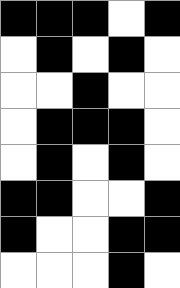[["black", "black", "black", "white", "black"], ["white", "black", "white", "black", "white"], ["white", "white", "black", "white", "white"], ["white", "black", "black", "black", "white"], ["white", "black", "white", "black", "white"], ["black", "black", "white", "white", "black"], ["black", "white", "white", "black", "black"], ["white", "white", "white", "black", "white"]]